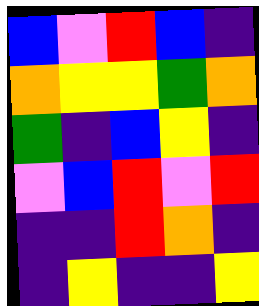[["blue", "violet", "red", "blue", "indigo"], ["orange", "yellow", "yellow", "green", "orange"], ["green", "indigo", "blue", "yellow", "indigo"], ["violet", "blue", "red", "violet", "red"], ["indigo", "indigo", "red", "orange", "indigo"], ["indigo", "yellow", "indigo", "indigo", "yellow"]]